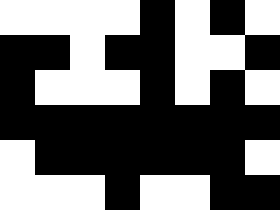[["white", "white", "white", "white", "black", "white", "black", "white"], ["black", "black", "white", "black", "black", "white", "white", "black"], ["black", "white", "white", "white", "black", "white", "black", "white"], ["black", "black", "black", "black", "black", "black", "black", "black"], ["white", "black", "black", "black", "black", "black", "black", "white"], ["white", "white", "white", "black", "white", "white", "black", "black"]]